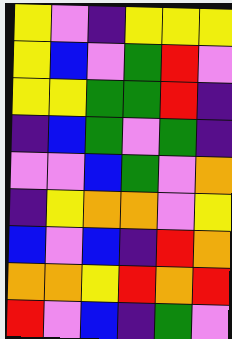[["yellow", "violet", "indigo", "yellow", "yellow", "yellow"], ["yellow", "blue", "violet", "green", "red", "violet"], ["yellow", "yellow", "green", "green", "red", "indigo"], ["indigo", "blue", "green", "violet", "green", "indigo"], ["violet", "violet", "blue", "green", "violet", "orange"], ["indigo", "yellow", "orange", "orange", "violet", "yellow"], ["blue", "violet", "blue", "indigo", "red", "orange"], ["orange", "orange", "yellow", "red", "orange", "red"], ["red", "violet", "blue", "indigo", "green", "violet"]]